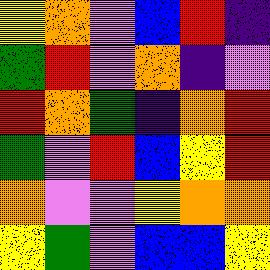[["yellow", "orange", "violet", "blue", "red", "indigo"], ["green", "red", "violet", "orange", "indigo", "violet"], ["red", "orange", "green", "indigo", "orange", "red"], ["green", "violet", "red", "blue", "yellow", "red"], ["orange", "violet", "violet", "yellow", "orange", "orange"], ["yellow", "green", "violet", "blue", "blue", "yellow"]]